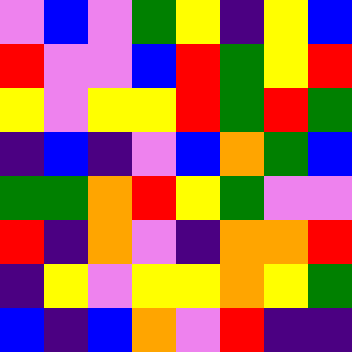[["violet", "blue", "violet", "green", "yellow", "indigo", "yellow", "blue"], ["red", "violet", "violet", "blue", "red", "green", "yellow", "red"], ["yellow", "violet", "yellow", "yellow", "red", "green", "red", "green"], ["indigo", "blue", "indigo", "violet", "blue", "orange", "green", "blue"], ["green", "green", "orange", "red", "yellow", "green", "violet", "violet"], ["red", "indigo", "orange", "violet", "indigo", "orange", "orange", "red"], ["indigo", "yellow", "violet", "yellow", "yellow", "orange", "yellow", "green"], ["blue", "indigo", "blue", "orange", "violet", "red", "indigo", "indigo"]]